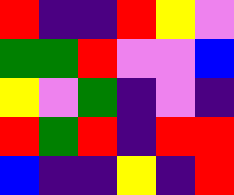[["red", "indigo", "indigo", "red", "yellow", "violet"], ["green", "green", "red", "violet", "violet", "blue"], ["yellow", "violet", "green", "indigo", "violet", "indigo"], ["red", "green", "red", "indigo", "red", "red"], ["blue", "indigo", "indigo", "yellow", "indigo", "red"]]